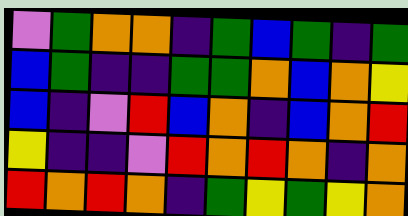[["violet", "green", "orange", "orange", "indigo", "green", "blue", "green", "indigo", "green"], ["blue", "green", "indigo", "indigo", "green", "green", "orange", "blue", "orange", "yellow"], ["blue", "indigo", "violet", "red", "blue", "orange", "indigo", "blue", "orange", "red"], ["yellow", "indigo", "indigo", "violet", "red", "orange", "red", "orange", "indigo", "orange"], ["red", "orange", "red", "orange", "indigo", "green", "yellow", "green", "yellow", "orange"]]